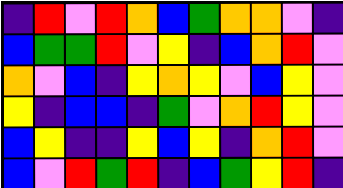[["indigo", "red", "violet", "red", "orange", "blue", "green", "orange", "orange", "violet", "indigo"], ["blue", "green", "green", "red", "violet", "yellow", "indigo", "blue", "orange", "red", "violet"], ["orange", "violet", "blue", "indigo", "yellow", "orange", "yellow", "violet", "blue", "yellow", "violet"], ["yellow", "indigo", "blue", "blue", "indigo", "green", "violet", "orange", "red", "yellow", "violet"], ["blue", "yellow", "indigo", "indigo", "yellow", "blue", "yellow", "indigo", "orange", "red", "violet"], ["blue", "violet", "red", "green", "red", "indigo", "blue", "green", "yellow", "red", "indigo"]]